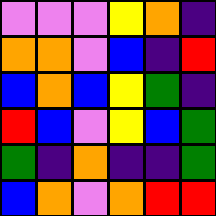[["violet", "violet", "violet", "yellow", "orange", "indigo"], ["orange", "orange", "violet", "blue", "indigo", "red"], ["blue", "orange", "blue", "yellow", "green", "indigo"], ["red", "blue", "violet", "yellow", "blue", "green"], ["green", "indigo", "orange", "indigo", "indigo", "green"], ["blue", "orange", "violet", "orange", "red", "red"]]